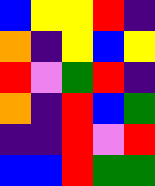[["blue", "yellow", "yellow", "red", "indigo"], ["orange", "indigo", "yellow", "blue", "yellow"], ["red", "violet", "green", "red", "indigo"], ["orange", "indigo", "red", "blue", "green"], ["indigo", "indigo", "red", "violet", "red"], ["blue", "blue", "red", "green", "green"]]